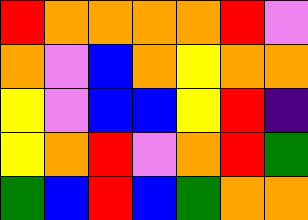[["red", "orange", "orange", "orange", "orange", "red", "violet"], ["orange", "violet", "blue", "orange", "yellow", "orange", "orange"], ["yellow", "violet", "blue", "blue", "yellow", "red", "indigo"], ["yellow", "orange", "red", "violet", "orange", "red", "green"], ["green", "blue", "red", "blue", "green", "orange", "orange"]]